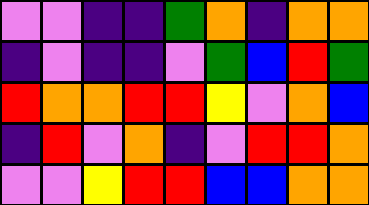[["violet", "violet", "indigo", "indigo", "green", "orange", "indigo", "orange", "orange"], ["indigo", "violet", "indigo", "indigo", "violet", "green", "blue", "red", "green"], ["red", "orange", "orange", "red", "red", "yellow", "violet", "orange", "blue"], ["indigo", "red", "violet", "orange", "indigo", "violet", "red", "red", "orange"], ["violet", "violet", "yellow", "red", "red", "blue", "blue", "orange", "orange"]]